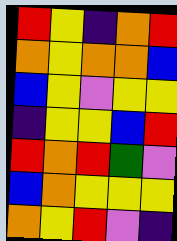[["red", "yellow", "indigo", "orange", "red"], ["orange", "yellow", "orange", "orange", "blue"], ["blue", "yellow", "violet", "yellow", "yellow"], ["indigo", "yellow", "yellow", "blue", "red"], ["red", "orange", "red", "green", "violet"], ["blue", "orange", "yellow", "yellow", "yellow"], ["orange", "yellow", "red", "violet", "indigo"]]